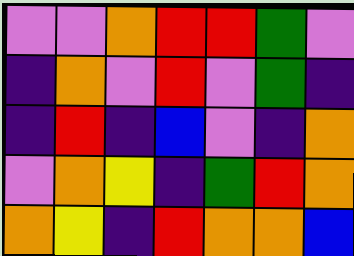[["violet", "violet", "orange", "red", "red", "green", "violet"], ["indigo", "orange", "violet", "red", "violet", "green", "indigo"], ["indigo", "red", "indigo", "blue", "violet", "indigo", "orange"], ["violet", "orange", "yellow", "indigo", "green", "red", "orange"], ["orange", "yellow", "indigo", "red", "orange", "orange", "blue"]]